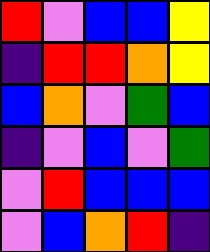[["red", "violet", "blue", "blue", "yellow"], ["indigo", "red", "red", "orange", "yellow"], ["blue", "orange", "violet", "green", "blue"], ["indigo", "violet", "blue", "violet", "green"], ["violet", "red", "blue", "blue", "blue"], ["violet", "blue", "orange", "red", "indigo"]]